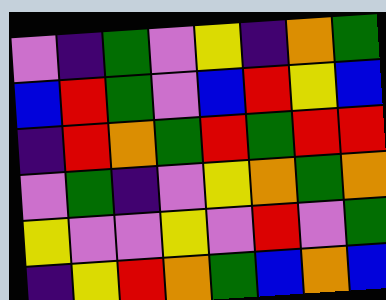[["violet", "indigo", "green", "violet", "yellow", "indigo", "orange", "green"], ["blue", "red", "green", "violet", "blue", "red", "yellow", "blue"], ["indigo", "red", "orange", "green", "red", "green", "red", "red"], ["violet", "green", "indigo", "violet", "yellow", "orange", "green", "orange"], ["yellow", "violet", "violet", "yellow", "violet", "red", "violet", "green"], ["indigo", "yellow", "red", "orange", "green", "blue", "orange", "blue"]]